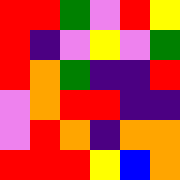[["red", "red", "green", "violet", "red", "yellow"], ["red", "indigo", "violet", "yellow", "violet", "green"], ["red", "orange", "green", "indigo", "indigo", "red"], ["violet", "orange", "red", "red", "indigo", "indigo"], ["violet", "red", "orange", "indigo", "orange", "orange"], ["red", "red", "red", "yellow", "blue", "orange"]]